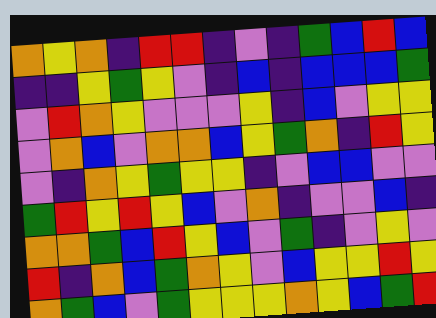[["orange", "yellow", "orange", "indigo", "red", "red", "indigo", "violet", "indigo", "green", "blue", "red", "blue"], ["indigo", "indigo", "yellow", "green", "yellow", "violet", "indigo", "blue", "indigo", "blue", "blue", "blue", "green"], ["violet", "red", "orange", "yellow", "violet", "violet", "violet", "yellow", "indigo", "blue", "violet", "yellow", "yellow"], ["violet", "orange", "blue", "violet", "orange", "orange", "blue", "yellow", "green", "orange", "indigo", "red", "yellow"], ["violet", "indigo", "orange", "yellow", "green", "yellow", "yellow", "indigo", "violet", "blue", "blue", "violet", "violet"], ["green", "red", "yellow", "red", "yellow", "blue", "violet", "orange", "indigo", "violet", "violet", "blue", "indigo"], ["orange", "orange", "green", "blue", "red", "yellow", "blue", "violet", "green", "indigo", "violet", "yellow", "violet"], ["red", "indigo", "orange", "blue", "green", "orange", "yellow", "violet", "blue", "yellow", "yellow", "red", "yellow"], ["orange", "green", "blue", "violet", "green", "yellow", "yellow", "yellow", "orange", "yellow", "blue", "green", "red"]]